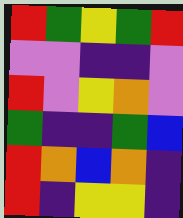[["red", "green", "yellow", "green", "red"], ["violet", "violet", "indigo", "indigo", "violet"], ["red", "violet", "yellow", "orange", "violet"], ["green", "indigo", "indigo", "green", "blue"], ["red", "orange", "blue", "orange", "indigo"], ["red", "indigo", "yellow", "yellow", "indigo"]]